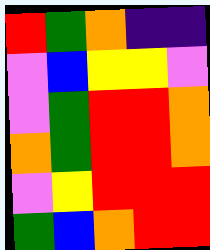[["red", "green", "orange", "indigo", "indigo"], ["violet", "blue", "yellow", "yellow", "violet"], ["violet", "green", "red", "red", "orange"], ["orange", "green", "red", "red", "orange"], ["violet", "yellow", "red", "red", "red"], ["green", "blue", "orange", "red", "red"]]